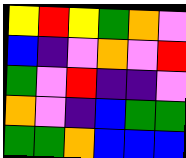[["yellow", "red", "yellow", "green", "orange", "violet"], ["blue", "indigo", "violet", "orange", "violet", "red"], ["green", "violet", "red", "indigo", "indigo", "violet"], ["orange", "violet", "indigo", "blue", "green", "green"], ["green", "green", "orange", "blue", "blue", "blue"]]